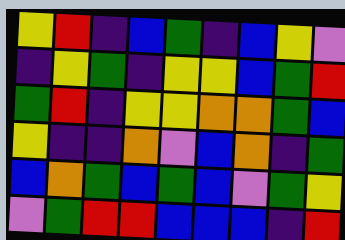[["yellow", "red", "indigo", "blue", "green", "indigo", "blue", "yellow", "violet"], ["indigo", "yellow", "green", "indigo", "yellow", "yellow", "blue", "green", "red"], ["green", "red", "indigo", "yellow", "yellow", "orange", "orange", "green", "blue"], ["yellow", "indigo", "indigo", "orange", "violet", "blue", "orange", "indigo", "green"], ["blue", "orange", "green", "blue", "green", "blue", "violet", "green", "yellow"], ["violet", "green", "red", "red", "blue", "blue", "blue", "indigo", "red"]]